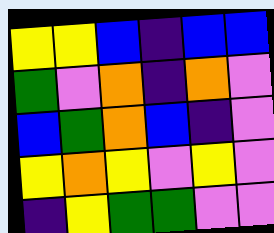[["yellow", "yellow", "blue", "indigo", "blue", "blue"], ["green", "violet", "orange", "indigo", "orange", "violet"], ["blue", "green", "orange", "blue", "indigo", "violet"], ["yellow", "orange", "yellow", "violet", "yellow", "violet"], ["indigo", "yellow", "green", "green", "violet", "violet"]]